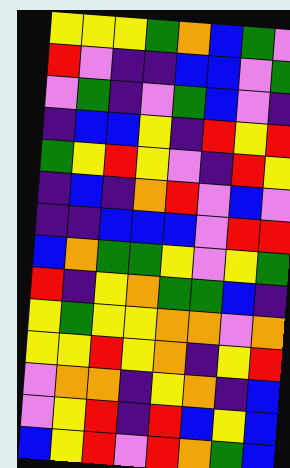[["yellow", "yellow", "yellow", "green", "orange", "blue", "green", "violet"], ["red", "violet", "indigo", "indigo", "blue", "blue", "violet", "green"], ["violet", "green", "indigo", "violet", "green", "blue", "violet", "indigo"], ["indigo", "blue", "blue", "yellow", "indigo", "red", "yellow", "red"], ["green", "yellow", "red", "yellow", "violet", "indigo", "red", "yellow"], ["indigo", "blue", "indigo", "orange", "red", "violet", "blue", "violet"], ["indigo", "indigo", "blue", "blue", "blue", "violet", "red", "red"], ["blue", "orange", "green", "green", "yellow", "violet", "yellow", "green"], ["red", "indigo", "yellow", "orange", "green", "green", "blue", "indigo"], ["yellow", "green", "yellow", "yellow", "orange", "orange", "violet", "orange"], ["yellow", "yellow", "red", "yellow", "orange", "indigo", "yellow", "red"], ["violet", "orange", "orange", "indigo", "yellow", "orange", "indigo", "blue"], ["violet", "yellow", "red", "indigo", "red", "blue", "yellow", "blue"], ["blue", "yellow", "red", "violet", "red", "orange", "green", "blue"]]